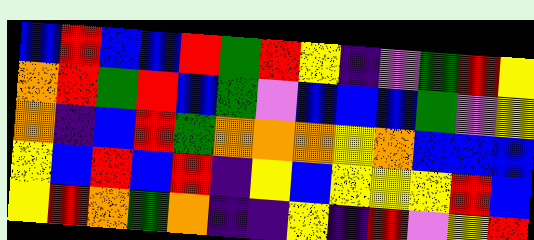[["blue", "red", "blue", "blue", "red", "green", "red", "yellow", "indigo", "violet", "green", "red", "yellow"], ["orange", "red", "green", "red", "blue", "green", "violet", "blue", "blue", "blue", "green", "violet", "yellow"], ["orange", "indigo", "blue", "red", "green", "orange", "orange", "orange", "yellow", "orange", "blue", "blue", "blue"], ["yellow", "blue", "red", "blue", "red", "indigo", "yellow", "blue", "yellow", "yellow", "yellow", "red", "blue"], ["yellow", "red", "orange", "green", "orange", "indigo", "indigo", "yellow", "indigo", "red", "violet", "yellow", "red"]]